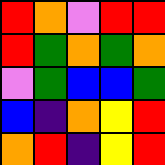[["red", "orange", "violet", "red", "red"], ["red", "green", "orange", "green", "orange"], ["violet", "green", "blue", "blue", "green"], ["blue", "indigo", "orange", "yellow", "red"], ["orange", "red", "indigo", "yellow", "red"]]